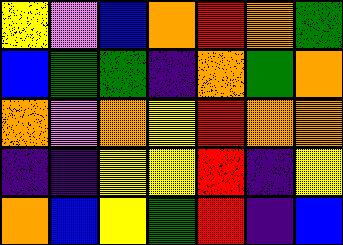[["yellow", "violet", "blue", "orange", "red", "orange", "green"], ["blue", "green", "green", "indigo", "orange", "green", "orange"], ["orange", "violet", "orange", "yellow", "red", "orange", "orange"], ["indigo", "indigo", "yellow", "yellow", "red", "indigo", "yellow"], ["orange", "blue", "yellow", "green", "red", "indigo", "blue"]]